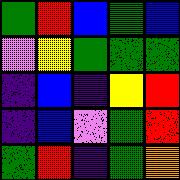[["green", "red", "blue", "green", "blue"], ["violet", "yellow", "green", "green", "green"], ["indigo", "blue", "indigo", "yellow", "red"], ["indigo", "blue", "violet", "green", "red"], ["green", "red", "indigo", "green", "orange"]]